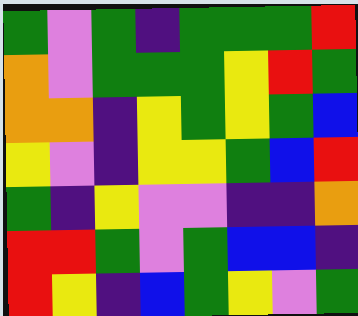[["green", "violet", "green", "indigo", "green", "green", "green", "red"], ["orange", "violet", "green", "green", "green", "yellow", "red", "green"], ["orange", "orange", "indigo", "yellow", "green", "yellow", "green", "blue"], ["yellow", "violet", "indigo", "yellow", "yellow", "green", "blue", "red"], ["green", "indigo", "yellow", "violet", "violet", "indigo", "indigo", "orange"], ["red", "red", "green", "violet", "green", "blue", "blue", "indigo"], ["red", "yellow", "indigo", "blue", "green", "yellow", "violet", "green"]]